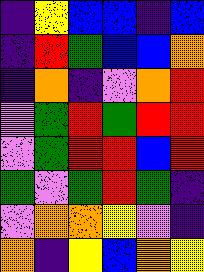[["indigo", "yellow", "blue", "blue", "indigo", "blue"], ["indigo", "red", "green", "blue", "blue", "orange"], ["indigo", "orange", "indigo", "violet", "orange", "red"], ["violet", "green", "red", "green", "red", "red"], ["violet", "green", "red", "red", "blue", "red"], ["green", "violet", "green", "red", "green", "indigo"], ["violet", "orange", "orange", "yellow", "violet", "indigo"], ["orange", "indigo", "yellow", "blue", "orange", "yellow"]]